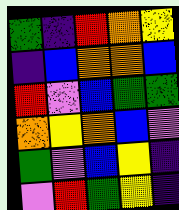[["green", "indigo", "red", "orange", "yellow"], ["indigo", "blue", "orange", "orange", "blue"], ["red", "violet", "blue", "green", "green"], ["orange", "yellow", "orange", "blue", "violet"], ["green", "violet", "blue", "yellow", "indigo"], ["violet", "red", "green", "yellow", "indigo"]]